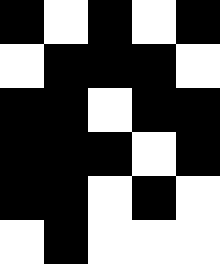[["black", "white", "black", "white", "black"], ["white", "black", "black", "black", "white"], ["black", "black", "white", "black", "black"], ["black", "black", "black", "white", "black"], ["black", "black", "white", "black", "white"], ["white", "black", "white", "white", "white"]]